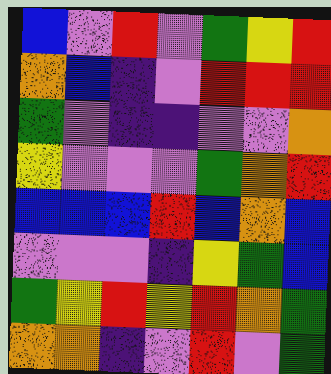[["blue", "violet", "red", "violet", "green", "yellow", "red"], ["orange", "blue", "indigo", "violet", "red", "red", "red"], ["green", "violet", "indigo", "indigo", "violet", "violet", "orange"], ["yellow", "violet", "violet", "violet", "green", "orange", "red"], ["blue", "blue", "blue", "red", "blue", "orange", "blue"], ["violet", "violet", "violet", "indigo", "yellow", "green", "blue"], ["green", "yellow", "red", "yellow", "red", "orange", "green"], ["orange", "orange", "indigo", "violet", "red", "violet", "green"]]